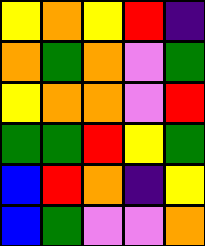[["yellow", "orange", "yellow", "red", "indigo"], ["orange", "green", "orange", "violet", "green"], ["yellow", "orange", "orange", "violet", "red"], ["green", "green", "red", "yellow", "green"], ["blue", "red", "orange", "indigo", "yellow"], ["blue", "green", "violet", "violet", "orange"]]